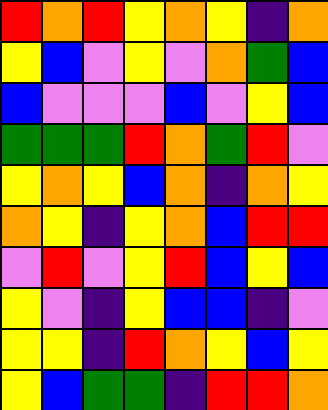[["red", "orange", "red", "yellow", "orange", "yellow", "indigo", "orange"], ["yellow", "blue", "violet", "yellow", "violet", "orange", "green", "blue"], ["blue", "violet", "violet", "violet", "blue", "violet", "yellow", "blue"], ["green", "green", "green", "red", "orange", "green", "red", "violet"], ["yellow", "orange", "yellow", "blue", "orange", "indigo", "orange", "yellow"], ["orange", "yellow", "indigo", "yellow", "orange", "blue", "red", "red"], ["violet", "red", "violet", "yellow", "red", "blue", "yellow", "blue"], ["yellow", "violet", "indigo", "yellow", "blue", "blue", "indigo", "violet"], ["yellow", "yellow", "indigo", "red", "orange", "yellow", "blue", "yellow"], ["yellow", "blue", "green", "green", "indigo", "red", "red", "orange"]]